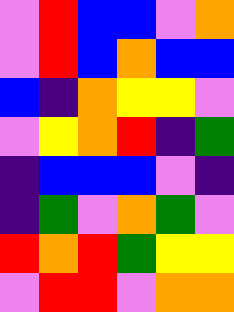[["violet", "red", "blue", "blue", "violet", "orange"], ["violet", "red", "blue", "orange", "blue", "blue"], ["blue", "indigo", "orange", "yellow", "yellow", "violet"], ["violet", "yellow", "orange", "red", "indigo", "green"], ["indigo", "blue", "blue", "blue", "violet", "indigo"], ["indigo", "green", "violet", "orange", "green", "violet"], ["red", "orange", "red", "green", "yellow", "yellow"], ["violet", "red", "red", "violet", "orange", "orange"]]